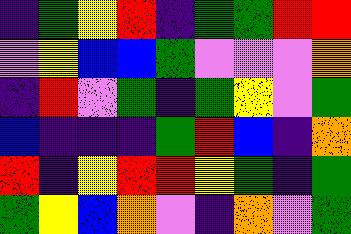[["indigo", "green", "yellow", "red", "indigo", "green", "green", "red", "red"], ["violet", "yellow", "blue", "blue", "green", "violet", "violet", "violet", "orange"], ["indigo", "red", "violet", "green", "indigo", "green", "yellow", "violet", "green"], ["blue", "indigo", "indigo", "indigo", "green", "red", "blue", "indigo", "orange"], ["red", "indigo", "yellow", "red", "red", "yellow", "green", "indigo", "green"], ["green", "yellow", "blue", "orange", "violet", "indigo", "orange", "violet", "green"]]